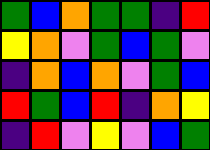[["green", "blue", "orange", "green", "green", "indigo", "red"], ["yellow", "orange", "violet", "green", "blue", "green", "violet"], ["indigo", "orange", "blue", "orange", "violet", "green", "blue"], ["red", "green", "blue", "red", "indigo", "orange", "yellow"], ["indigo", "red", "violet", "yellow", "violet", "blue", "green"]]